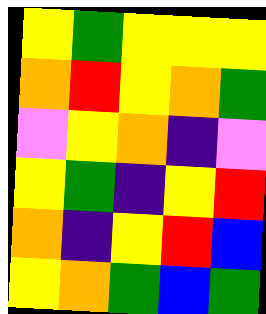[["yellow", "green", "yellow", "yellow", "yellow"], ["orange", "red", "yellow", "orange", "green"], ["violet", "yellow", "orange", "indigo", "violet"], ["yellow", "green", "indigo", "yellow", "red"], ["orange", "indigo", "yellow", "red", "blue"], ["yellow", "orange", "green", "blue", "green"]]